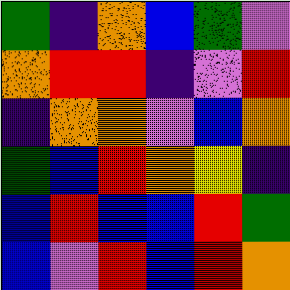[["green", "indigo", "orange", "blue", "green", "violet"], ["orange", "red", "red", "indigo", "violet", "red"], ["indigo", "orange", "orange", "violet", "blue", "orange"], ["green", "blue", "red", "orange", "yellow", "indigo"], ["blue", "red", "blue", "blue", "red", "green"], ["blue", "violet", "red", "blue", "red", "orange"]]